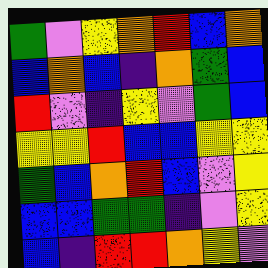[["green", "violet", "yellow", "orange", "red", "blue", "orange"], ["blue", "orange", "blue", "indigo", "orange", "green", "blue"], ["red", "violet", "indigo", "yellow", "violet", "green", "blue"], ["yellow", "yellow", "red", "blue", "blue", "yellow", "yellow"], ["green", "blue", "orange", "red", "blue", "violet", "yellow"], ["blue", "blue", "green", "green", "indigo", "violet", "yellow"], ["blue", "indigo", "red", "red", "orange", "yellow", "violet"]]